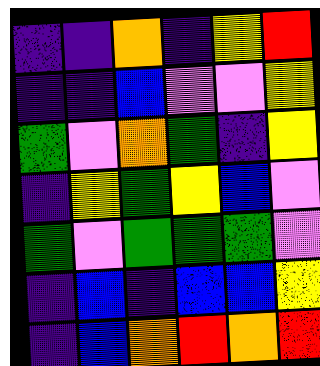[["indigo", "indigo", "orange", "indigo", "yellow", "red"], ["indigo", "indigo", "blue", "violet", "violet", "yellow"], ["green", "violet", "orange", "green", "indigo", "yellow"], ["indigo", "yellow", "green", "yellow", "blue", "violet"], ["green", "violet", "green", "green", "green", "violet"], ["indigo", "blue", "indigo", "blue", "blue", "yellow"], ["indigo", "blue", "orange", "red", "orange", "red"]]